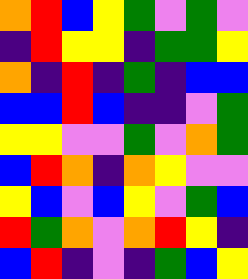[["orange", "red", "blue", "yellow", "green", "violet", "green", "violet"], ["indigo", "red", "yellow", "yellow", "indigo", "green", "green", "yellow"], ["orange", "indigo", "red", "indigo", "green", "indigo", "blue", "blue"], ["blue", "blue", "red", "blue", "indigo", "indigo", "violet", "green"], ["yellow", "yellow", "violet", "violet", "green", "violet", "orange", "green"], ["blue", "red", "orange", "indigo", "orange", "yellow", "violet", "violet"], ["yellow", "blue", "violet", "blue", "yellow", "violet", "green", "blue"], ["red", "green", "orange", "violet", "orange", "red", "yellow", "indigo"], ["blue", "red", "indigo", "violet", "indigo", "green", "blue", "yellow"]]